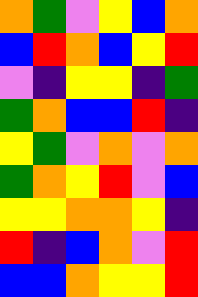[["orange", "green", "violet", "yellow", "blue", "orange"], ["blue", "red", "orange", "blue", "yellow", "red"], ["violet", "indigo", "yellow", "yellow", "indigo", "green"], ["green", "orange", "blue", "blue", "red", "indigo"], ["yellow", "green", "violet", "orange", "violet", "orange"], ["green", "orange", "yellow", "red", "violet", "blue"], ["yellow", "yellow", "orange", "orange", "yellow", "indigo"], ["red", "indigo", "blue", "orange", "violet", "red"], ["blue", "blue", "orange", "yellow", "yellow", "red"]]